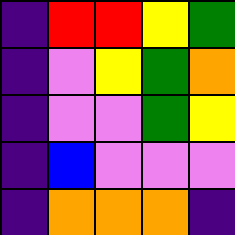[["indigo", "red", "red", "yellow", "green"], ["indigo", "violet", "yellow", "green", "orange"], ["indigo", "violet", "violet", "green", "yellow"], ["indigo", "blue", "violet", "violet", "violet"], ["indigo", "orange", "orange", "orange", "indigo"]]